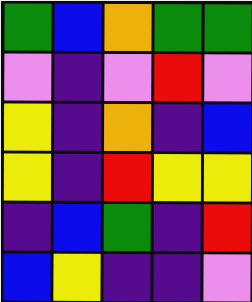[["green", "blue", "orange", "green", "green"], ["violet", "indigo", "violet", "red", "violet"], ["yellow", "indigo", "orange", "indigo", "blue"], ["yellow", "indigo", "red", "yellow", "yellow"], ["indigo", "blue", "green", "indigo", "red"], ["blue", "yellow", "indigo", "indigo", "violet"]]